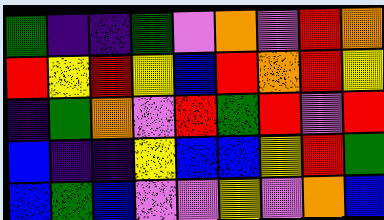[["green", "indigo", "indigo", "green", "violet", "orange", "violet", "red", "orange"], ["red", "yellow", "red", "yellow", "blue", "red", "orange", "red", "yellow"], ["indigo", "green", "orange", "violet", "red", "green", "red", "violet", "red"], ["blue", "indigo", "indigo", "yellow", "blue", "blue", "yellow", "red", "green"], ["blue", "green", "blue", "violet", "violet", "yellow", "violet", "orange", "blue"]]